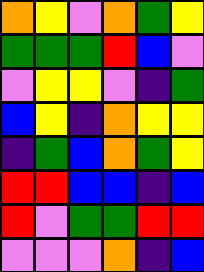[["orange", "yellow", "violet", "orange", "green", "yellow"], ["green", "green", "green", "red", "blue", "violet"], ["violet", "yellow", "yellow", "violet", "indigo", "green"], ["blue", "yellow", "indigo", "orange", "yellow", "yellow"], ["indigo", "green", "blue", "orange", "green", "yellow"], ["red", "red", "blue", "blue", "indigo", "blue"], ["red", "violet", "green", "green", "red", "red"], ["violet", "violet", "violet", "orange", "indigo", "blue"]]